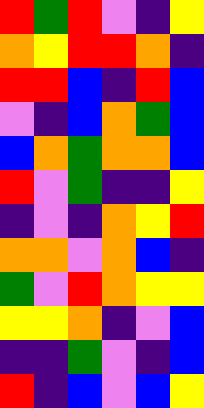[["red", "green", "red", "violet", "indigo", "yellow"], ["orange", "yellow", "red", "red", "orange", "indigo"], ["red", "red", "blue", "indigo", "red", "blue"], ["violet", "indigo", "blue", "orange", "green", "blue"], ["blue", "orange", "green", "orange", "orange", "blue"], ["red", "violet", "green", "indigo", "indigo", "yellow"], ["indigo", "violet", "indigo", "orange", "yellow", "red"], ["orange", "orange", "violet", "orange", "blue", "indigo"], ["green", "violet", "red", "orange", "yellow", "yellow"], ["yellow", "yellow", "orange", "indigo", "violet", "blue"], ["indigo", "indigo", "green", "violet", "indigo", "blue"], ["red", "indigo", "blue", "violet", "blue", "yellow"]]